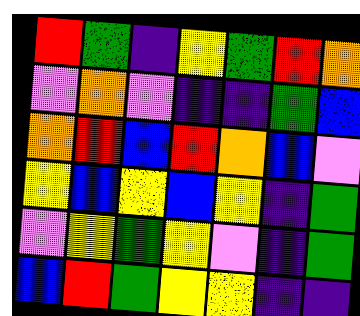[["red", "green", "indigo", "yellow", "green", "red", "orange"], ["violet", "orange", "violet", "indigo", "indigo", "green", "blue"], ["orange", "red", "blue", "red", "orange", "blue", "violet"], ["yellow", "blue", "yellow", "blue", "yellow", "indigo", "green"], ["violet", "yellow", "green", "yellow", "violet", "indigo", "green"], ["blue", "red", "green", "yellow", "yellow", "indigo", "indigo"]]